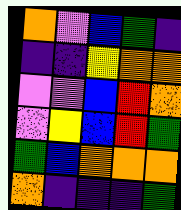[["orange", "violet", "blue", "green", "indigo"], ["indigo", "indigo", "yellow", "orange", "orange"], ["violet", "violet", "blue", "red", "orange"], ["violet", "yellow", "blue", "red", "green"], ["green", "blue", "orange", "orange", "orange"], ["orange", "indigo", "indigo", "indigo", "green"]]